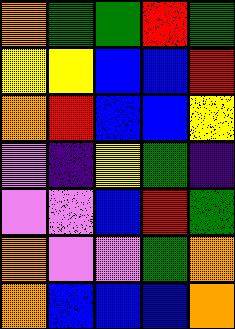[["orange", "green", "green", "red", "green"], ["yellow", "yellow", "blue", "blue", "red"], ["orange", "red", "blue", "blue", "yellow"], ["violet", "indigo", "yellow", "green", "indigo"], ["violet", "violet", "blue", "red", "green"], ["orange", "violet", "violet", "green", "orange"], ["orange", "blue", "blue", "blue", "orange"]]